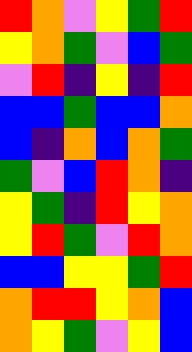[["red", "orange", "violet", "yellow", "green", "red"], ["yellow", "orange", "green", "violet", "blue", "green"], ["violet", "red", "indigo", "yellow", "indigo", "red"], ["blue", "blue", "green", "blue", "blue", "orange"], ["blue", "indigo", "orange", "blue", "orange", "green"], ["green", "violet", "blue", "red", "orange", "indigo"], ["yellow", "green", "indigo", "red", "yellow", "orange"], ["yellow", "red", "green", "violet", "red", "orange"], ["blue", "blue", "yellow", "yellow", "green", "red"], ["orange", "red", "red", "yellow", "orange", "blue"], ["orange", "yellow", "green", "violet", "yellow", "blue"]]